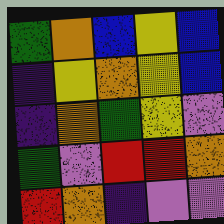[["green", "orange", "blue", "yellow", "blue"], ["indigo", "yellow", "orange", "yellow", "blue"], ["indigo", "orange", "green", "yellow", "violet"], ["green", "violet", "red", "red", "orange"], ["red", "orange", "indigo", "violet", "violet"]]